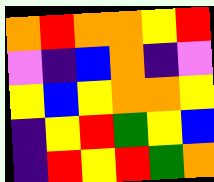[["orange", "red", "orange", "orange", "yellow", "red"], ["violet", "indigo", "blue", "orange", "indigo", "violet"], ["yellow", "blue", "yellow", "orange", "orange", "yellow"], ["indigo", "yellow", "red", "green", "yellow", "blue"], ["indigo", "red", "yellow", "red", "green", "orange"]]